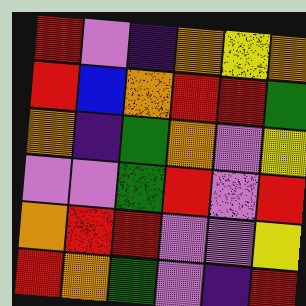[["red", "violet", "indigo", "orange", "yellow", "orange"], ["red", "blue", "orange", "red", "red", "green"], ["orange", "indigo", "green", "orange", "violet", "yellow"], ["violet", "violet", "green", "red", "violet", "red"], ["orange", "red", "red", "violet", "violet", "yellow"], ["red", "orange", "green", "violet", "indigo", "red"]]